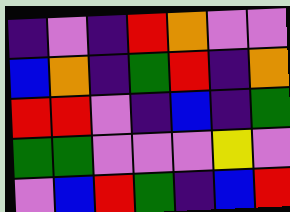[["indigo", "violet", "indigo", "red", "orange", "violet", "violet"], ["blue", "orange", "indigo", "green", "red", "indigo", "orange"], ["red", "red", "violet", "indigo", "blue", "indigo", "green"], ["green", "green", "violet", "violet", "violet", "yellow", "violet"], ["violet", "blue", "red", "green", "indigo", "blue", "red"]]